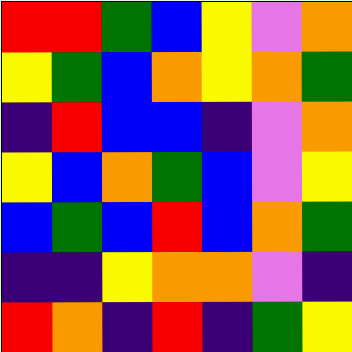[["red", "red", "green", "blue", "yellow", "violet", "orange"], ["yellow", "green", "blue", "orange", "yellow", "orange", "green"], ["indigo", "red", "blue", "blue", "indigo", "violet", "orange"], ["yellow", "blue", "orange", "green", "blue", "violet", "yellow"], ["blue", "green", "blue", "red", "blue", "orange", "green"], ["indigo", "indigo", "yellow", "orange", "orange", "violet", "indigo"], ["red", "orange", "indigo", "red", "indigo", "green", "yellow"]]